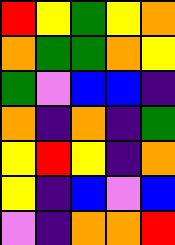[["red", "yellow", "green", "yellow", "orange"], ["orange", "green", "green", "orange", "yellow"], ["green", "violet", "blue", "blue", "indigo"], ["orange", "indigo", "orange", "indigo", "green"], ["yellow", "red", "yellow", "indigo", "orange"], ["yellow", "indigo", "blue", "violet", "blue"], ["violet", "indigo", "orange", "orange", "red"]]